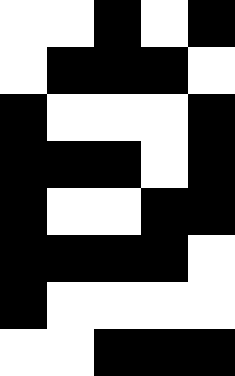[["white", "white", "black", "white", "black"], ["white", "black", "black", "black", "white"], ["black", "white", "white", "white", "black"], ["black", "black", "black", "white", "black"], ["black", "white", "white", "black", "black"], ["black", "black", "black", "black", "white"], ["black", "white", "white", "white", "white"], ["white", "white", "black", "black", "black"]]